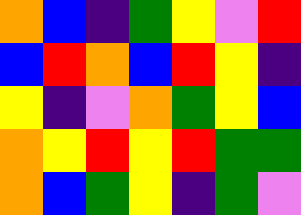[["orange", "blue", "indigo", "green", "yellow", "violet", "red"], ["blue", "red", "orange", "blue", "red", "yellow", "indigo"], ["yellow", "indigo", "violet", "orange", "green", "yellow", "blue"], ["orange", "yellow", "red", "yellow", "red", "green", "green"], ["orange", "blue", "green", "yellow", "indigo", "green", "violet"]]